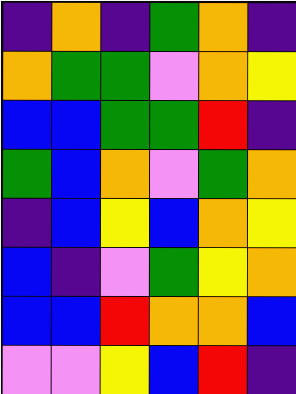[["indigo", "orange", "indigo", "green", "orange", "indigo"], ["orange", "green", "green", "violet", "orange", "yellow"], ["blue", "blue", "green", "green", "red", "indigo"], ["green", "blue", "orange", "violet", "green", "orange"], ["indigo", "blue", "yellow", "blue", "orange", "yellow"], ["blue", "indigo", "violet", "green", "yellow", "orange"], ["blue", "blue", "red", "orange", "orange", "blue"], ["violet", "violet", "yellow", "blue", "red", "indigo"]]